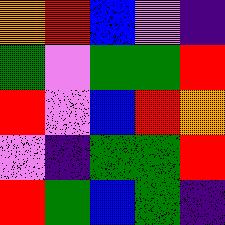[["orange", "red", "blue", "violet", "indigo"], ["green", "violet", "green", "green", "red"], ["red", "violet", "blue", "red", "orange"], ["violet", "indigo", "green", "green", "red"], ["red", "green", "blue", "green", "indigo"]]